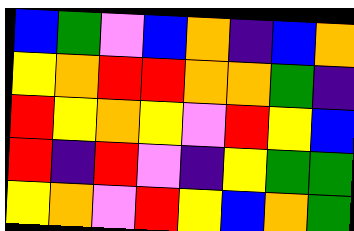[["blue", "green", "violet", "blue", "orange", "indigo", "blue", "orange"], ["yellow", "orange", "red", "red", "orange", "orange", "green", "indigo"], ["red", "yellow", "orange", "yellow", "violet", "red", "yellow", "blue"], ["red", "indigo", "red", "violet", "indigo", "yellow", "green", "green"], ["yellow", "orange", "violet", "red", "yellow", "blue", "orange", "green"]]